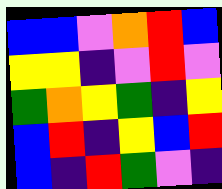[["blue", "blue", "violet", "orange", "red", "blue"], ["yellow", "yellow", "indigo", "violet", "red", "violet"], ["green", "orange", "yellow", "green", "indigo", "yellow"], ["blue", "red", "indigo", "yellow", "blue", "red"], ["blue", "indigo", "red", "green", "violet", "indigo"]]